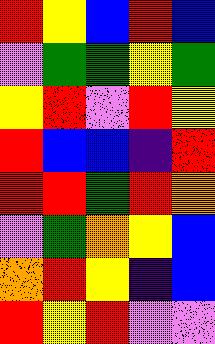[["red", "yellow", "blue", "red", "blue"], ["violet", "green", "green", "yellow", "green"], ["yellow", "red", "violet", "red", "yellow"], ["red", "blue", "blue", "indigo", "red"], ["red", "red", "green", "red", "orange"], ["violet", "green", "orange", "yellow", "blue"], ["orange", "red", "yellow", "indigo", "blue"], ["red", "yellow", "red", "violet", "violet"]]